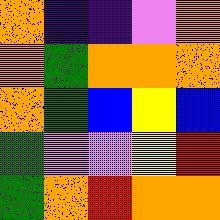[["orange", "indigo", "indigo", "violet", "orange"], ["orange", "green", "orange", "orange", "orange"], ["orange", "green", "blue", "yellow", "blue"], ["green", "violet", "violet", "yellow", "red"], ["green", "orange", "red", "orange", "orange"]]